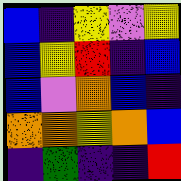[["blue", "indigo", "yellow", "violet", "yellow"], ["blue", "yellow", "red", "indigo", "blue"], ["blue", "violet", "orange", "blue", "indigo"], ["orange", "orange", "yellow", "orange", "blue"], ["indigo", "green", "indigo", "indigo", "red"]]